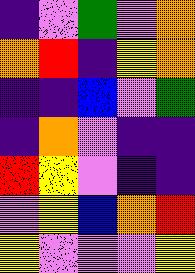[["indigo", "violet", "green", "violet", "orange"], ["orange", "red", "indigo", "yellow", "orange"], ["indigo", "indigo", "blue", "violet", "green"], ["indigo", "orange", "violet", "indigo", "indigo"], ["red", "yellow", "violet", "indigo", "indigo"], ["violet", "yellow", "blue", "orange", "red"], ["yellow", "violet", "violet", "violet", "yellow"]]